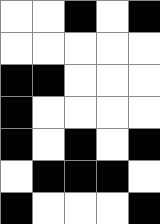[["white", "white", "black", "white", "black"], ["white", "white", "white", "white", "white"], ["black", "black", "white", "white", "white"], ["black", "white", "white", "white", "white"], ["black", "white", "black", "white", "black"], ["white", "black", "black", "black", "white"], ["black", "white", "white", "white", "black"]]